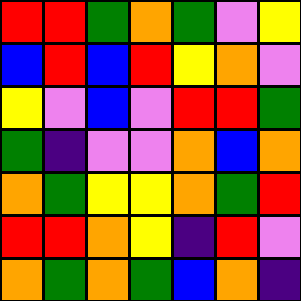[["red", "red", "green", "orange", "green", "violet", "yellow"], ["blue", "red", "blue", "red", "yellow", "orange", "violet"], ["yellow", "violet", "blue", "violet", "red", "red", "green"], ["green", "indigo", "violet", "violet", "orange", "blue", "orange"], ["orange", "green", "yellow", "yellow", "orange", "green", "red"], ["red", "red", "orange", "yellow", "indigo", "red", "violet"], ["orange", "green", "orange", "green", "blue", "orange", "indigo"]]